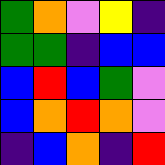[["green", "orange", "violet", "yellow", "indigo"], ["green", "green", "indigo", "blue", "blue"], ["blue", "red", "blue", "green", "violet"], ["blue", "orange", "red", "orange", "violet"], ["indigo", "blue", "orange", "indigo", "red"]]